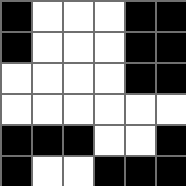[["black", "white", "white", "white", "black", "black"], ["black", "white", "white", "white", "black", "black"], ["white", "white", "white", "white", "black", "black"], ["white", "white", "white", "white", "white", "white"], ["black", "black", "black", "white", "white", "black"], ["black", "white", "white", "black", "black", "black"]]